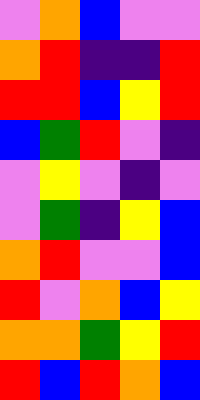[["violet", "orange", "blue", "violet", "violet"], ["orange", "red", "indigo", "indigo", "red"], ["red", "red", "blue", "yellow", "red"], ["blue", "green", "red", "violet", "indigo"], ["violet", "yellow", "violet", "indigo", "violet"], ["violet", "green", "indigo", "yellow", "blue"], ["orange", "red", "violet", "violet", "blue"], ["red", "violet", "orange", "blue", "yellow"], ["orange", "orange", "green", "yellow", "red"], ["red", "blue", "red", "orange", "blue"]]